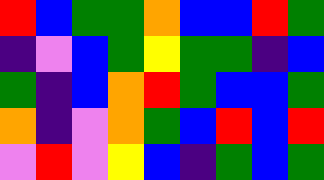[["red", "blue", "green", "green", "orange", "blue", "blue", "red", "green"], ["indigo", "violet", "blue", "green", "yellow", "green", "green", "indigo", "blue"], ["green", "indigo", "blue", "orange", "red", "green", "blue", "blue", "green"], ["orange", "indigo", "violet", "orange", "green", "blue", "red", "blue", "red"], ["violet", "red", "violet", "yellow", "blue", "indigo", "green", "blue", "green"]]